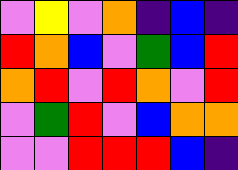[["violet", "yellow", "violet", "orange", "indigo", "blue", "indigo"], ["red", "orange", "blue", "violet", "green", "blue", "red"], ["orange", "red", "violet", "red", "orange", "violet", "red"], ["violet", "green", "red", "violet", "blue", "orange", "orange"], ["violet", "violet", "red", "red", "red", "blue", "indigo"]]